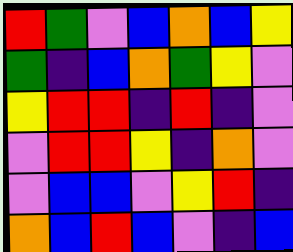[["red", "green", "violet", "blue", "orange", "blue", "yellow"], ["green", "indigo", "blue", "orange", "green", "yellow", "violet"], ["yellow", "red", "red", "indigo", "red", "indigo", "violet"], ["violet", "red", "red", "yellow", "indigo", "orange", "violet"], ["violet", "blue", "blue", "violet", "yellow", "red", "indigo"], ["orange", "blue", "red", "blue", "violet", "indigo", "blue"]]